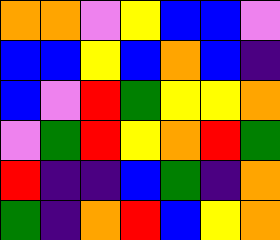[["orange", "orange", "violet", "yellow", "blue", "blue", "violet"], ["blue", "blue", "yellow", "blue", "orange", "blue", "indigo"], ["blue", "violet", "red", "green", "yellow", "yellow", "orange"], ["violet", "green", "red", "yellow", "orange", "red", "green"], ["red", "indigo", "indigo", "blue", "green", "indigo", "orange"], ["green", "indigo", "orange", "red", "blue", "yellow", "orange"]]